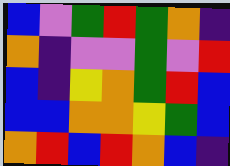[["blue", "violet", "green", "red", "green", "orange", "indigo"], ["orange", "indigo", "violet", "violet", "green", "violet", "red"], ["blue", "indigo", "yellow", "orange", "green", "red", "blue"], ["blue", "blue", "orange", "orange", "yellow", "green", "blue"], ["orange", "red", "blue", "red", "orange", "blue", "indigo"]]